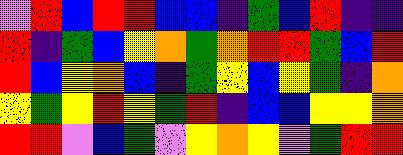[["violet", "red", "blue", "red", "red", "blue", "blue", "indigo", "green", "blue", "red", "indigo", "indigo"], ["red", "indigo", "green", "blue", "yellow", "orange", "green", "orange", "red", "red", "green", "blue", "red"], ["red", "blue", "yellow", "orange", "blue", "indigo", "green", "yellow", "blue", "yellow", "green", "indigo", "orange"], ["yellow", "green", "yellow", "red", "yellow", "green", "red", "indigo", "blue", "blue", "yellow", "yellow", "orange"], ["red", "red", "violet", "blue", "green", "violet", "yellow", "orange", "yellow", "violet", "green", "red", "red"]]